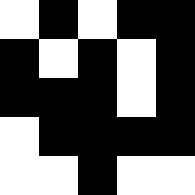[["white", "black", "white", "black", "black"], ["black", "white", "black", "white", "black"], ["black", "black", "black", "white", "black"], ["white", "black", "black", "black", "black"], ["white", "white", "black", "white", "white"]]